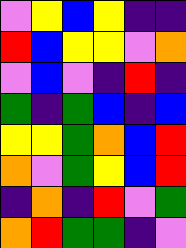[["violet", "yellow", "blue", "yellow", "indigo", "indigo"], ["red", "blue", "yellow", "yellow", "violet", "orange"], ["violet", "blue", "violet", "indigo", "red", "indigo"], ["green", "indigo", "green", "blue", "indigo", "blue"], ["yellow", "yellow", "green", "orange", "blue", "red"], ["orange", "violet", "green", "yellow", "blue", "red"], ["indigo", "orange", "indigo", "red", "violet", "green"], ["orange", "red", "green", "green", "indigo", "violet"]]